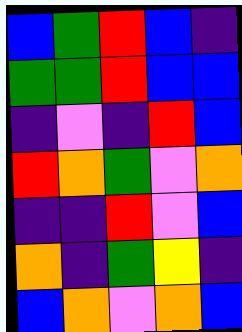[["blue", "green", "red", "blue", "indigo"], ["green", "green", "red", "blue", "blue"], ["indigo", "violet", "indigo", "red", "blue"], ["red", "orange", "green", "violet", "orange"], ["indigo", "indigo", "red", "violet", "blue"], ["orange", "indigo", "green", "yellow", "indigo"], ["blue", "orange", "violet", "orange", "blue"]]